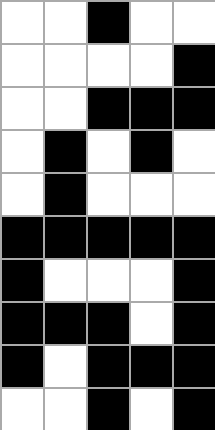[["white", "white", "black", "white", "white"], ["white", "white", "white", "white", "black"], ["white", "white", "black", "black", "black"], ["white", "black", "white", "black", "white"], ["white", "black", "white", "white", "white"], ["black", "black", "black", "black", "black"], ["black", "white", "white", "white", "black"], ["black", "black", "black", "white", "black"], ["black", "white", "black", "black", "black"], ["white", "white", "black", "white", "black"]]